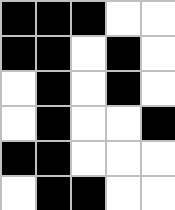[["black", "black", "black", "white", "white"], ["black", "black", "white", "black", "white"], ["white", "black", "white", "black", "white"], ["white", "black", "white", "white", "black"], ["black", "black", "white", "white", "white"], ["white", "black", "black", "white", "white"]]